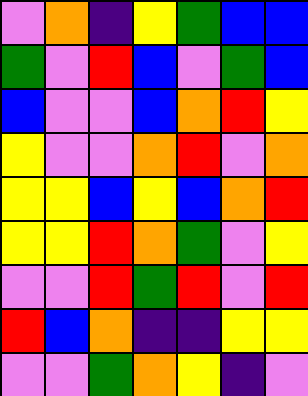[["violet", "orange", "indigo", "yellow", "green", "blue", "blue"], ["green", "violet", "red", "blue", "violet", "green", "blue"], ["blue", "violet", "violet", "blue", "orange", "red", "yellow"], ["yellow", "violet", "violet", "orange", "red", "violet", "orange"], ["yellow", "yellow", "blue", "yellow", "blue", "orange", "red"], ["yellow", "yellow", "red", "orange", "green", "violet", "yellow"], ["violet", "violet", "red", "green", "red", "violet", "red"], ["red", "blue", "orange", "indigo", "indigo", "yellow", "yellow"], ["violet", "violet", "green", "orange", "yellow", "indigo", "violet"]]